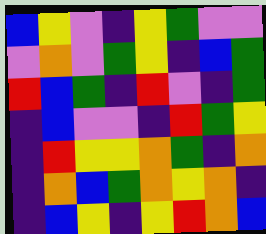[["blue", "yellow", "violet", "indigo", "yellow", "green", "violet", "violet"], ["violet", "orange", "violet", "green", "yellow", "indigo", "blue", "green"], ["red", "blue", "green", "indigo", "red", "violet", "indigo", "green"], ["indigo", "blue", "violet", "violet", "indigo", "red", "green", "yellow"], ["indigo", "red", "yellow", "yellow", "orange", "green", "indigo", "orange"], ["indigo", "orange", "blue", "green", "orange", "yellow", "orange", "indigo"], ["indigo", "blue", "yellow", "indigo", "yellow", "red", "orange", "blue"]]